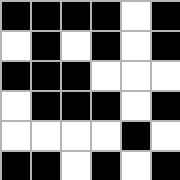[["black", "black", "black", "black", "white", "black"], ["white", "black", "white", "black", "white", "black"], ["black", "black", "black", "white", "white", "white"], ["white", "black", "black", "black", "white", "black"], ["white", "white", "white", "white", "black", "white"], ["black", "black", "white", "black", "white", "black"]]